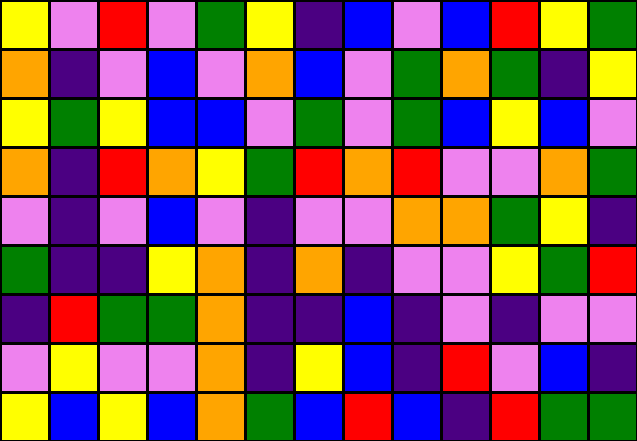[["yellow", "violet", "red", "violet", "green", "yellow", "indigo", "blue", "violet", "blue", "red", "yellow", "green"], ["orange", "indigo", "violet", "blue", "violet", "orange", "blue", "violet", "green", "orange", "green", "indigo", "yellow"], ["yellow", "green", "yellow", "blue", "blue", "violet", "green", "violet", "green", "blue", "yellow", "blue", "violet"], ["orange", "indigo", "red", "orange", "yellow", "green", "red", "orange", "red", "violet", "violet", "orange", "green"], ["violet", "indigo", "violet", "blue", "violet", "indigo", "violet", "violet", "orange", "orange", "green", "yellow", "indigo"], ["green", "indigo", "indigo", "yellow", "orange", "indigo", "orange", "indigo", "violet", "violet", "yellow", "green", "red"], ["indigo", "red", "green", "green", "orange", "indigo", "indigo", "blue", "indigo", "violet", "indigo", "violet", "violet"], ["violet", "yellow", "violet", "violet", "orange", "indigo", "yellow", "blue", "indigo", "red", "violet", "blue", "indigo"], ["yellow", "blue", "yellow", "blue", "orange", "green", "blue", "red", "blue", "indigo", "red", "green", "green"]]